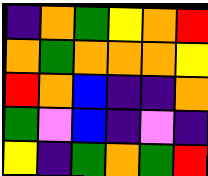[["indigo", "orange", "green", "yellow", "orange", "red"], ["orange", "green", "orange", "orange", "orange", "yellow"], ["red", "orange", "blue", "indigo", "indigo", "orange"], ["green", "violet", "blue", "indigo", "violet", "indigo"], ["yellow", "indigo", "green", "orange", "green", "red"]]